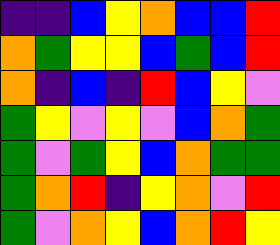[["indigo", "indigo", "blue", "yellow", "orange", "blue", "blue", "red"], ["orange", "green", "yellow", "yellow", "blue", "green", "blue", "red"], ["orange", "indigo", "blue", "indigo", "red", "blue", "yellow", "violet"], ["green", "yellow", "violet", "yellow", "violet", "blue", "orange", "green"], ["green", "violet", "green", "yellow", "blue", "orange", "green", "green"], ["green", "orange", "red", "indigo", "yellow", "orange", "violet", "red"], ["green", "violet", "orange", "yellow", "blue", "orange", "red", "yellow"]]